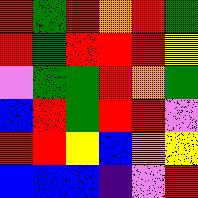[["red", "green", "red", "orange", "red", "green"], ["red", "green", "red", "red", "red", "yellow"], ["violet", "green", "green", "red", "orange", "green"], ["blue", "red", "green", "red", "red", "violet"], ["red", "red", "yellow", "blue", "orange", "yellow"], ["blue", "blue", "blue", "indigo", "violet", "red"]]